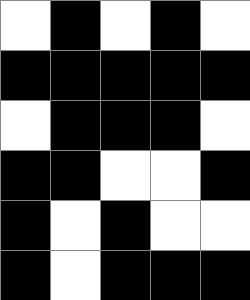[["white", "black", "white", "black", "white"], ["black", "black", "black", "black", "black"], ["white", "black", "black", "black", "white"], ["black", "black", "white", "white", "black"], ["black", "white", "black", "white", "white"], ["black", "white", "black", "black", "black"]]